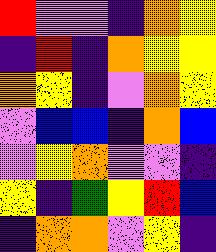[["red", "violet", "violet", "indigo", "orange", "yellow"], ["indigo", "red", "indigo", "orange", "yellow", "yellow"], ["orange", "yellow", "indigo", "violet", "orange", "yellow"], ["violet", "blue", "blue", "indigo", "orange", "blue"], ["violet", "yellow", "orange", "violet", "violet", "indigo"], ["yellow", "indigo", "green", "yellow", "red", "blue"], ["indigo", "orange", "orange", "violet", "yellow", "indigo"]]